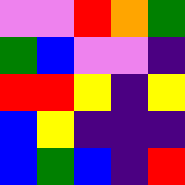[["violet", "violet", "red", "orange", "green"], ["green", "blue", "violet", "violet", "indigo"], ["red", "red", "yellow", "indigo", "yellow"], ["blue", "yellow", "indigo", "indigo", "indigo"], ["blue", "green", "blue", "indigo", "red"]]